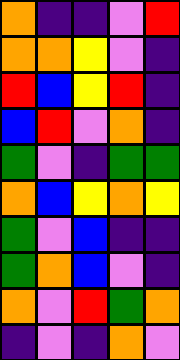[["orange", "indigo", "indigo", "violet", "red"], ["orange", "orange", "yellow", "violet", "indigo"], ["red", "blue", "yellow", "red", "indigo"], ["blue", "red", "violet", "orange", "indigo"], ["green", "violet", "indigo", "green", "green"], ["orange", "blue", "yellow", "orange", "yellow"], ["green", "violet", "blue", "indigo", "indigo"], ["green", "orange", "blue", "violet", "indigo"], ["orange", "violet", "red", "green", "orange"], ["indigo", "violet", "indigo", "orange", "violet"]]